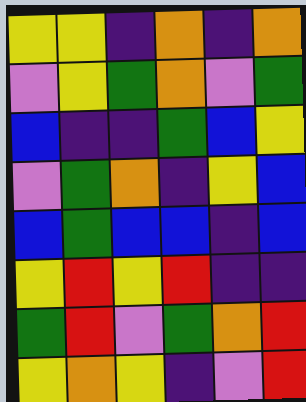[["yellow", "yellow", "indigo", "orange", "indigo", "orange"], ["violet", "yellow", "green", "orange", "violet", "green"], ["blue", "indigo", "indigo", "green", "blue", "yellow"], ["violet", "green", "orange", "indigo", "yellow", "blue"], ["blue", "green", "blue", "blue", "indigo", "blue"], ["yellow", "red", "yellow", "red", "indigo", "indigo"], ["green", "red", "violet", "green", "orange", "red"], ["yellow", "orange", "yellow", "indigo", "violet", "red"]]